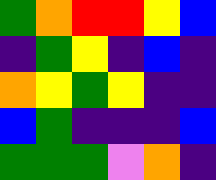[["green", "orange", "red", "red", "yellow", "blue"], ["indigo", "green", "yellow", "indigo", "blue", "indigo"], ["orange", "yellow", "green", "yellow", "indigo", "indigo"], ["blue", "green", "indigo", "indigo", "indigo", "blue"], ["green", "green", "green", "violet", "orange", "indigo"]]